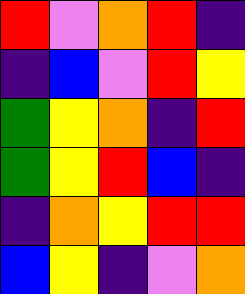[["red", "violet", "orange", "red", "indigo"], ["indigo", "blue", "violet", "red", "yellow"], ["green", "yellow", "orange", "indigo", "red"], ["green", "yellow", "red", "blue", "indigo"], ["indigo", "orange", "yellow", "red", "red"], ["blue", "yellow", "indigo", "violet", "orange"]]